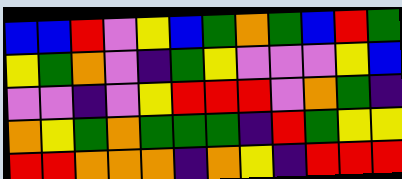[["blue", "blue", "red", "violet", "yellow", "blue", "green", "orange", "green", "blue", "red", "green"], ["yellow", "green", "orange", "violet", "indigo", "green", "yellow", "violet", "violet", "violet", "yellow", "blue"], ["violet", "violet", "indigo", "violet", "yellow", "red", "red", "red", "violet", "orange", "green", "indigo"], ["orange", "yellow", "green", "orange", "green", "green", "green", "indigo", "red", "green", "yellow", "yellow"], ["red", "red", "orange", "orange", "orange", "indigo", "orange", "yellow", "indigo", "red", "red", "red"]]